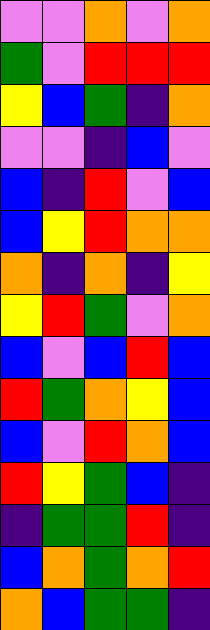[["violet", "violet", "orange", "violet", "orange"], ["green", "violet", "red", "red", "red"], ["yellow", "blue", "green", "indigo", "orange"], ["violet", "violet", "indigo", "blue", "violet"], ["blue", "indigo", "red", "violet", "blue"], ["blue", "yellow", "red", "orange", "orange"], ["orange", "indigo", "orange", "indigo", "yellow"], ["yellow", "red", "green", "violet", "orange"], ["blue", "violet", "blue", "red", "blue"], ["red", "green", "orange", "yellow", "blue"], ["blue", "violet", "red", "orange", "blue"], ["red", "yellow", "green", "blue", "indigo"], ["indigo", "green", "green", "red", "indigo"], ["blue", "orange", "green", "orange", "red"], ["orange", "blue", "green", "green", "indigo"]]